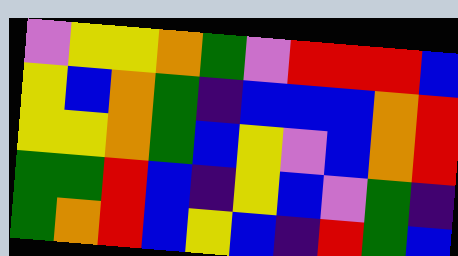[["violet", "yellow", "yellow", "orange", "green", "violet", "red", "red", "red", "blue"], ["yellow", "blue", "orange", "green", "indigo", "blue", "blue", "blue", "orange", "red"], ["yellow", "yellow", "orange", "green", "blue", "yellow", "violet", "blue", "orange", "red"], ["green", "green", "red", "blue", "indigo", "yellow", "blue", "violet", "green", "indigo"], ["green", "orange", "red", "blue", "yellow", "blue", "indigo", "red", "green", "blue"]]